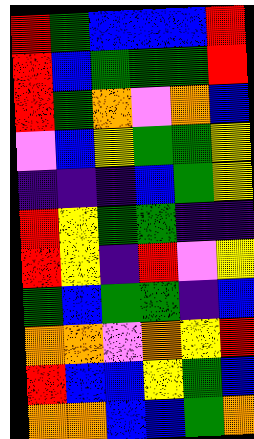[["red", "green", "blue", "blue", "blue", "red"], ["red", "blue", "green", "green", "green", "red"], ["red", "green", "orange", "violet", "orange", "blue"], ["violet", "blue", "yellow", "green", "green", "yellow"], ["indigo", "indigo", "indigo", "blue", "green", "yellow"], ["red", "yellow", "green", "green", "indigo", "indigo"], ["red", "yellow", "indigo", "red", "violet", "yellow"], ["green", "blue", "green", "green", "indigo", "blue"], ["orange", "orange", "violet", "orange", "yellow", "red"], ["red", "blue", "blue", "yellow", "green", "blue"], ["orange", "orange", "blue", "blue", "green", "orange"]]